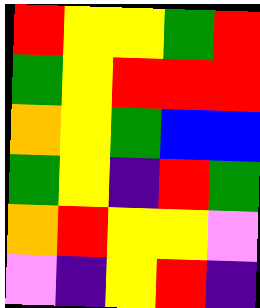[["red", "yellow", "yellow", "green", "red"], ["green", "yellow", "red", "red", "red"], ["orange", "yellow", "green", "blue", "blue"], ["green", "yellow", "indigo", "red", "green"], ["orange", "red", "yellow", "yellow", "violet"], ["violet", "indigo", "yellow", "red", "indigo"]]